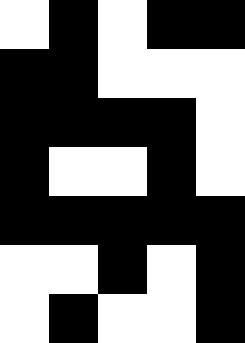[["white", "black", "white", "black", "black"], ["black", "black", "white", "white", "white"], ["black", "black", "black", "black", "white"], ["black", "white", "white", "black", "white"], ["black", "black", "black", "black", "black"], ["white", "white", "black", "white", "black"], ["white", "black", "white", "white", "black"]]